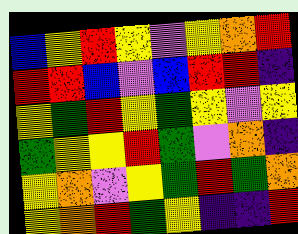[["blue", "yellow", "red", "yellow", "violet", "yellow", "orange", "red"], ["red", "red", "blue", "violet", "blue", "red", "red", "indigo"], ["yellow", "green", "red", "yellow", "green", "yellow", "violet", "yellow"], ["green", "yellow", "yellow", "red", "green", "violet", "orange", "indigo"], ["yellow", "orange", "violet", "yellow", "green", "red", "green", "orange"], ["yellow", "orange", "red", "green", "yellow", "indigo", "indigo", "red"]]